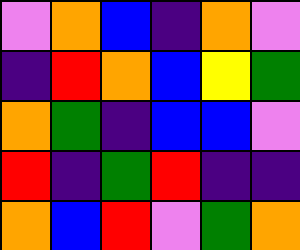[["violet", "orange", "blue", "indigo", "orange", "violet"], ["indigo", "red", "orange", "blue", "yellow", "green"], ["orange", "green", "indigo", "blue", "blue", "violet"], ["red", "indigo", "green", "red", "indigo", "indigo"], ["orange", "blue", "red", "violet", "green", "orange"]]